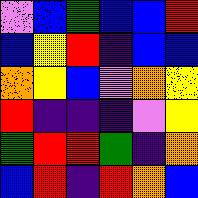[["violet", "blue", "green", "blue", "blue", "red"], ["blue", "yellow", "red", "indigo", "blue", "blue"], ["orange", "yellow", "blue", "violet", "orange", "yellow"], ["red", "indigo", "indigo", "indigo", "violet", "yellow"], ["green", "red", "red", "green", "indigo", "orange"], ["blue", "red", "indigo", "red", "orange", "blue"]]